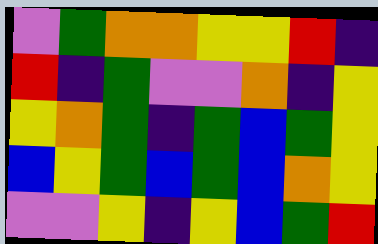[["violet", "green", "orange", "orange", "yellow", "yellow", "red", "indigo"], ["red", "indigo", "green", "violet", "violet", "orange", "indigo", "yellow"], ["yellow", "orange", "green", "indigo", "green", "blue", "green", "yellow"], ["blue", "yellow", "green", "blue", "green", "blue", "orange", "yellow"], ["violet", "violet", "yellow", "indigo", "yellow", "blue", "green", "red"]]